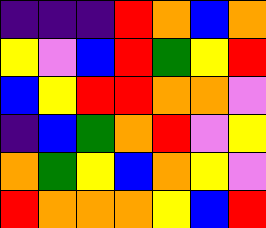[["indigo", "indigo", "indigo", "red", "orange", "blue", "orange"], ["yellow", "violet", "blue", "red", "green", "yellow", "red"], ["blue", "yellow", "red", "red", "orange", "orange", "violet"], ["indigo", "blue", "green", "orange", "red", "violet", "yellow"], ["orange", "green", "yellow", "blue", "orange", "yellow", "violet"], ["red", "orange", "orange", "orange", "yellow", "blue", "red"]]